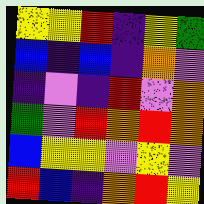[["yellow", "yellow", "red", "indigo", "yellow", "green"], ["blue", "indigo", "blue", "indigo", "orange", "violet"], ["indigo", "violet", "indigo", "red", "violet", "orange"], ["green", "violet", "red", "orange", "red", "orange"], ["blue", "yellow", "yellow", "violet", "yellow", "violet"], ["red", "blue", "indigo", "orange", "red", "yellow"]]